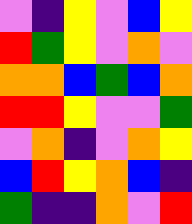[["violet", "indigo", "yellow", "violet", "blue", "yellow"], ["red", "green", "yellow", "violet", "orange", "violet"], ["orange", "orange", "blue", "green", "blue", "orange"], ["red", "red", "yellow", "violet", "violet", "green"], ["violet", "orange", "indigo", "violet", "orange", "yellow"], ["blue", "red", "yellow", "orange", "blue", "indigo"], ["green", "indigo", "indigo", "orange", "violet", "red"]]